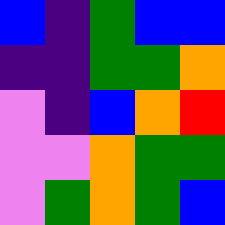[["blue", "indigo", "green", "blue", "blue"], ["indigo", "indigo", "green", "green", "orange"], ["violet", "indigo", "blue", "orange", "red"], ["violet", "violet", "orange", "green", "green"], ["violet", "green", "orange", "green", "blue"]]